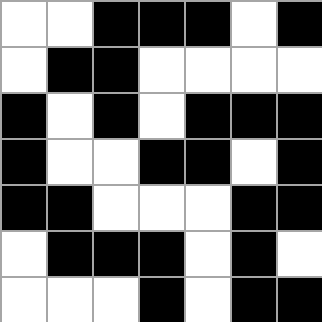[["white", "white", "black", "black", "black", "white", "black"], ["white", "black", "black", "white", "white", "white", "white"], ["black", "white", "black", "white", "black", "black", "black"], ["black", "white", "white", "black", "black", "white", "black"], ["black", "black", "white", "white", "white", "black", "black"], ["white", "black", "black", "black", "white", "black", "white"], ["white", "white", "white", "black", "white", "black", "black"]]